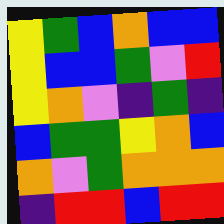[["yellow", "green", "blue", "orange", "blue", "blue"], ["yellow", "blue", "blue", "green", "violet", "red"], ["yellow", "orange", "violet", "indigo", "green", "indigo"], ["blue", "green", "green", "yellow", "orange", "blue"], ["orange", "violet", "green", "orange", "orange", "orange"], ["indigo", "red", "red", "blue", "red", "red"]]